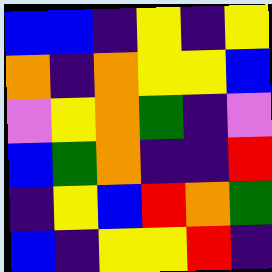[["blue", "blue", "indigo", "yellow", "indigo", "yellow"], ["orange", "indigo", "orange", "yellow", "yellow", "blue"], ["violet", "yellow", "orange", "green", "indigo", "violet"], ["blue", "green", "orange", "indigo", "indigo", "red"], ["indigo", "yellow", "blue", "red", "orange", "green"], ["blue", "indigo", "yellow", "yellow", "red", "indigo"]]